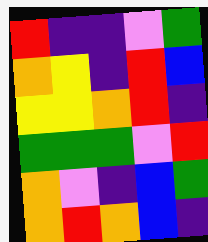[["red", "indigo", "indigo", "violet", "green"], ["orange", "yellow", "indigo", "red", "blue"], ["yellow", "yellow", "orange", "red", "indigo"], ["green", "green", "green", "violet", "red"], ["orange", "violet", "indigo", "blue", "green"], ["orange", "red", "orange", "blue", "indigo"]]